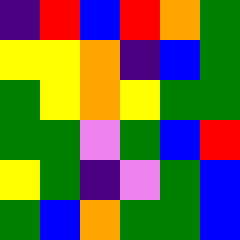[["indigo", "red", "blue", "red", "orange", "green"], ["yellow", "yellow", "orange", "indigo", "blue", "green"], ["green", "yellow", "orange", "yellow", "green", "green"], ["green", "green", "violet", "green", "blue", "red"], ["yellow", "green", "indigo", "violet", "green", "blue"], ["green", "blue", "orange", "green", "green", "blue"]]